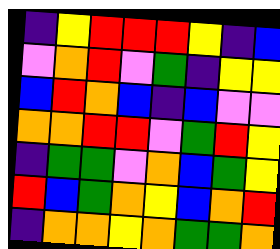[["indigo", "yellow", "red", "red", "red", "yellow", "indigo", "blue"], ["violet", "orange", "red", "violet", "green", "indigo", "yellow", "yellow"], ["blue", "red", "orange", "blue", "indigo", "blue", "violet", "violet"], ["orange", "orange", "red", "red", "violet", "green", "red", "yellow"], ["indigo", "green", "green", "violet", "orange", "blue", "green", "yellow"], ["red", "blue", "green", "orange", "yellow", "blue", "orange", "red"], ["indigo", "orange", "orange", "yellow", "orange", "green", "green", "orange"]]